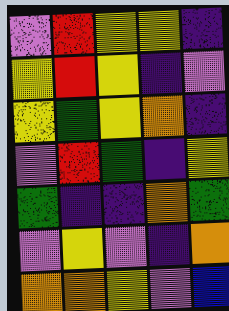[["violet", "red", "yellow", "yellow", "indigo"], ["yellow", "red", "yellow", "indigo", "violet"], ["yellow", "green", "yellow", "orange", "indigo"], ["violet", "red", "green", "indigo", "yellow"], ["green", "indigo", "indigo", "orange", "green"], ["violet", "yellow", "violet", "indigo", "orange"], ["orange", "orange", "yellow", "violet", "blue"]]